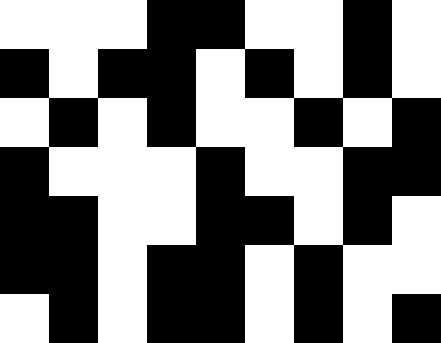[["white", "white", "white", "black", "black", "white", "white", "black", "white"], ["black", "white", "black", "black", "white", "black", "white", "black", "white"], ["white", "black", "white", "black", "white", "white", "black", "white", "black"], ["black", "white", "white", "white", "black", "white", "white", "black", "black"], ["black", "black", "white", "white", "black", "black", "white", "black", "white"], ["black", "black", "white", "black", "black", "white", "black", "white", "white"], ["white", "black", "white", "black", "black", "white", "black", "white", "black"]]